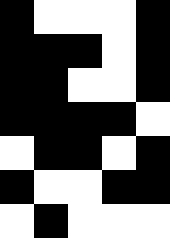[["black", "white", "white", "white", "black"], ["black", "black", "black", "white", "black"], ["black", "black", "white", "white", "black"], ["black", "black", "black", "black", "white"], ["white", "black", "black", "white", "black"], ["black", "white", "white", "black", "black"], ["white", "black", "white", "white", "white"]]